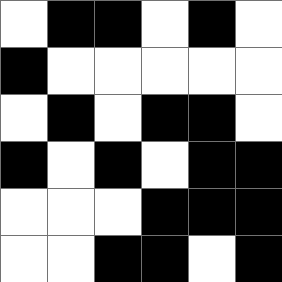[["white", "black", "black", "white", "black", "white"], ["black", "white", "white", "white", "white", "white"], ["white", "black", "white", "black", "black", "white"], ["black", "white", "black", "white", "black", "black"], ["white", "white", "white", "black", "black", "black"], ["white", "white", "black", "black", "white", "black"]]